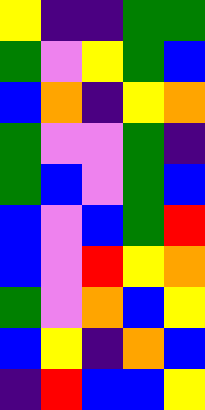[["yellow", "indigo", "indigo", "green", "green"], ["green", "violet", "yellow", "green", "blue"], ["blue", "orange", "indigo", "yellow", "orange"], ["green", "violet", "violet", "green", "indigo"], ["green", "blue", "violet", "green", "blue"], ["blue", "violet", "blue", "green", "red"], ["blue", "violet", "red", "yellow", "orange"], ["green", "violet", "orange", "blue", "yellow"], ["blue", "yellow", "indigo", "orange", "blue"], ["indigo", "red", "blue", "blue", "yellow"]]